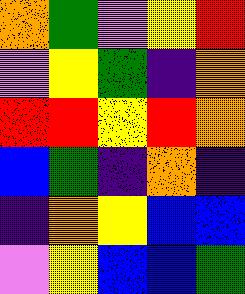[["orange", "green", "violet", "yellow", "red"], ["violet", "yellow", "green", "indigo", "orange"], ["red", "red", "yellow", "red", "orange"], ["blue", "green", "indigo", "orange", "indigo"], ["indigo", "orange", "yellow", "blue", "blue"], ["violet", "yellow", "blue", "blue", "green"]]